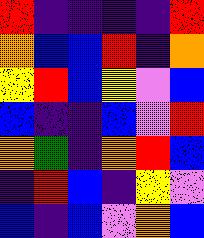[["red", "indigo", "indigo", "indigo", "indigo", "red"], ["orange", "blue", "blue", "red", "indigo", "orange"], ["yellow", "red", "blue", "yellow", "violet", "blue"], ["blue", "indigo", "indigo", "blue", "violet", "red"], ["orange", "green", "indigo", "orange", "red", "blue"], ["indigo", "red", "blue", "indigo", "yellow", "violet"], ["blue", "indigo", "blue", "violet", "orange", "blue"]]